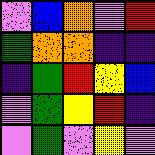[["violet", "blue", "orange", "violet", "red"], ["green", "orange", "orange", "indigo", "indigo"], ["indigo", "green", "red", "yellow", "blue"], ["violet", "green", "yellow", "red", "indigo"], ["violet", "green", "violet", "yellow", "violet"]]